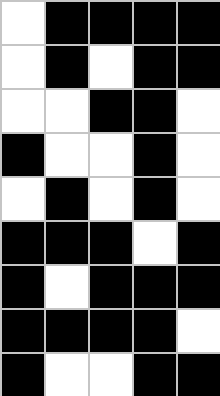[["white", "black", "black", "black", "black"], ["white", "black", "white", "black", "black"], ["white", "white", "black", "black", "white"], ["black", "white", "white", "black", "white"], ["white", "black", "white", "black", "white"], ["black", "black", "black", "white", "black"], ["black", "white", "black", "black", "black"], ["black", "black", "black", "black", "white"], ["black", "white", "white", "black", "black"]]